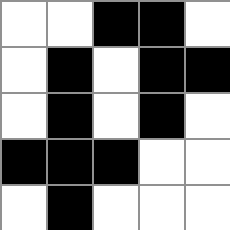[["white", "white", "black", "black", "white"], ["white", "black", "white", "black", "black"], ["white", "black", "white", "black", "white"], ["black", "black", "black", "white", "white"], ["white", "black", "white", "white", "white"]]